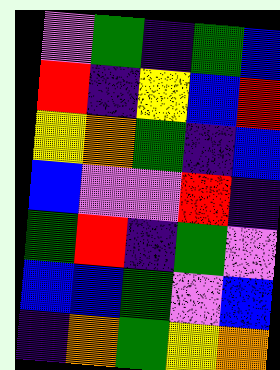[["violet", "green", "indigo", "green", "blue"], ["red", "indigo", "yellow", "blue", "red"], ["yellow", "orange", "green", "indigo", "blue"], ["blue", "violet", "violet", "red", "indigo"], ["green", "red", "indigo", "green", "violet"], ["blue", "blue", "green", "violet", "blue"], ["indigo", "orange", "green", "yellow", "orange"]]